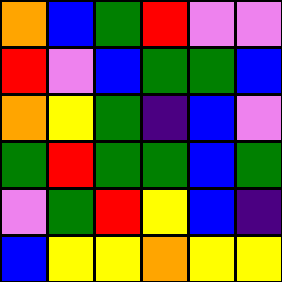[["orange", "blue", "green", "red", "violet", "violet"], ["red", "violet", "blue", "green", "green", "blue"], ["orange", "yellow", "green", "indigo", "blue", "violet"], ["green", "red", "green", "green", "blue", "green"], ["violet", "green", "red", "yellow", "blue", "indigo"], ["blue", "yellow", "yellow", "orange", "yellow", "yellow"]]